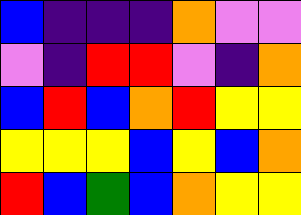[["blue", "indigo", "indigo", "indigo", "orange", "violet", "violet"], ["violet", "indigo", "red", "red", "violet", "indigo", "orange"], ["blue", "red", "blue", "orange", "red", "yellow", "yellow"], ["yellow", "yellow", "yellow", "blue", "yellow", "blue", "orange"], ["red", "blue", "green", "blue", "orange", "yellow", "yellow"]]